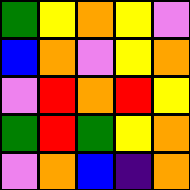[["green", "yellow", "orange", "yellow", "violet"], ["blue", "orange", "violet", "yellow", "orange"], ["violet", "red", "orange", "red", "yellow"], ["green", "red", "green", "yellow", "orange"], ["violet", "orange", "blue", "indigo", "orange"]]